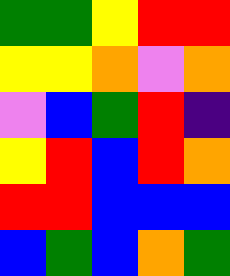[["green", "green", "yellow", "red", "red"], ["yellow", "yellow", "orange", "violet", "orange"], ["violet", "blue", "green", "red", "indigo"], ["yellow", "red", "blue", "red", "orange"], ["red", "red", "blue", "blue", "blue"], ["blue", "green", "blue", "orange", "green"]]